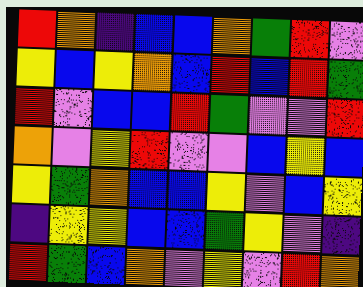[["red", "orange", "indigo", "blue", "blue", "orange", "green", "red", "violet"], ["yellow", "blue", "yellow", "orange", "blue", "red", "blue", "red", "green"], ["red", "violet", "blue", "blue", "red", "green", "violet", "violet", "red"], ["orange", "violet", "yellow", "red", "violet", "violet", "blue", "yellow", "blue"], ["yellow", "green", "orange", "blue", "blue", "yellow", "violet", "blue", "yellow"], ["indigo", "yellow", "yellow", "blue", "blue", "green", "yellow", "violet", "indigo"], ["red", "green", "blue", "orange", "violet", "yellow", "violet", "red", "orange"]]